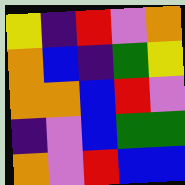[["yellow", "indigo", "red", "violet", "orange"], ["orange", "blue", "indigo", "green", "yellow"], ["orange", "orange", "blue", "red", "violet"], ["indigo", "violet", "blue", "green", "green"], ["orange", "violet", "red", "blue", "blue"]]